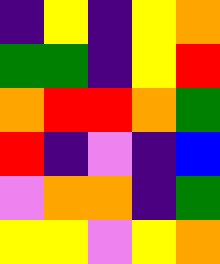[["indigo", "yellow", "indigo", "yellow", "orange"], ["green", "green", "indigo", "yellow", "red"], ["orange", "red", "red", "orange", "green"], ["red", "indigo", "violet", "indigo", "blue"], ["violet", "orange", "orange", "indigo", "green"], ["yellow", "yellow", "violet", "yellow", "orange"]]